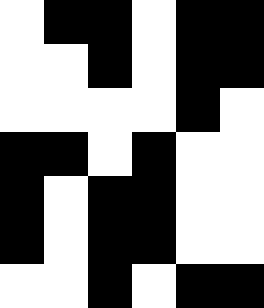[["white", "black", "black", "white", "black", "black"], ["white", "white", "black", "white", "black", "black"], ["white", "white", "white", "white", "black", "white"], ["black", "black", "white", "black", "white", "white"], ["black", "white", "black", "black", "white", "white"], ["black", "white", "black", "black", "white", "white"], ["white", "white", "black", "white", "black", "black"]]